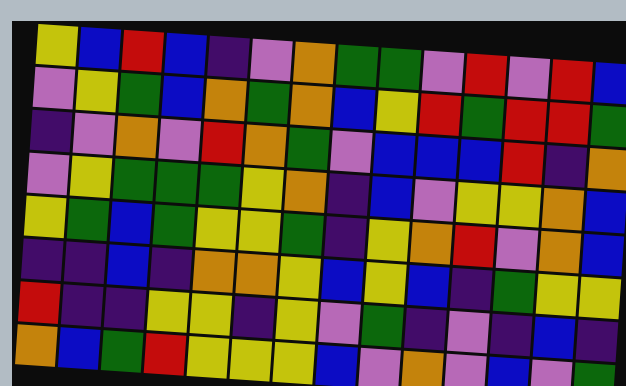[["yellow", "blue", "red", "blue", "indigo", "violet", "orange", "green", "green", "violet", "red", "violet", "red", "blue"], ["violet", "yellow", "green", "blue", "orange", "green", "orange", "blue", "yellow", "red", "green", "red", "red", "green"], ["indigo", "violet", "orange", "violet", "red", "orange", "green", "violet", "blue", "blue", "blue", "red", "indigo", "orange"], ["violet", "yellow", "green", "green", "green", "yellow", "orange", "indigo", "blue", "violet", "yellow", "yellow", "orange", "blue"], ["yellow", "green", "blue", "green", "yellow", "yellow", "green", "indigo", "yellow", "orange", "red", "violet", "orange", "blue"], ["indigo", "indigo", "blue", "indigo", "orange", "orange", "yellow", "blue", "yellow", "blue", "indigo", "green", "yellow", "yellow"], ["red", "indigo", "indigo", "yellow", "yellow", "indigo", "yellow", "violet", "green", "indigo", "violet", "indigo", "blue", "indigo"], ["orange", "blue", "green", "red", "yellow", "yellow", "yellow", "blue", "violet", "orange", "violet", "blue", "violet", "green"]]